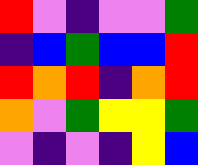[["red", "violet", "indigo", "violet", "violet", "green"], ["indigo", "blue", "green", "blue", "blue", "red"], ["red", "orange", "red", "indigo", "orange", "red"], ["orange", "violet", "green", "yellow", "yellow", "green"], ["violet", "indigo", "violet", "indigo", "yellow", "blue"]]